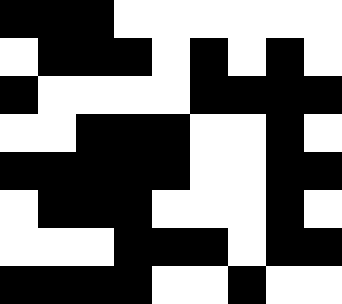[["black", "black", "black", "white", "white", "white", "white", "white", "white"], ["white", "black", "black", "black", "white", "black", "white", "black", "white"], ["black", "white", "white", "white", "white", "black", "black", "black", "black"], ["white", "white", "black", "black", "black", "white", "white", "black", "white"], ["black", "black", "black", "black", "black", "white", "white", "black", "black"], ["white", "black", "black", "black", "white", "white", "white", "black", "white"], ["white", "white", "white", "black", "black", "black", "white", "black", "black"], ["black", "black", "black", "black", "white", "white", "black", "white", "white"]]